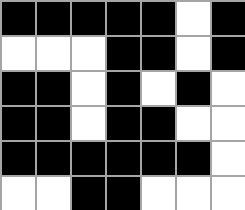[["black", "black", "black", "black", "black", "white", "black"], ["white", "white", "white", "black", "black", "white", "black"], ["black", "black", "white", "black", "white", "black", "white"], ["black", "black", "white", "black", "black", "white", "white"], ["black", "black", "black", "black", "black", "black", "white"], ["white", "white", "black", "black", "white", "white", "white"]]